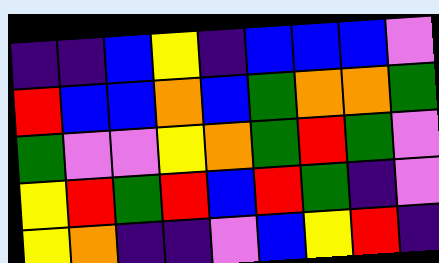[["indigo", "indigo", "blue", "yellow", "indigo", "blue", "blue", "blue", "violet"], ["red", "blue", "blue", "orange", "blue", "green", "orange", "orange", "green"], ["green", "violet", "violet", "yellow", "orange", "green", "red", "green", "violet"], ["yellow", "red", "green", "red", "blue", "red", "green", "indigo", "violet"], ["yellow", "orange", "indigo", "indigo", "violet", "blue", "yellow", "red", "indigo"]]